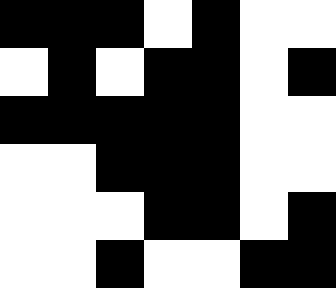[["black", "black", "black", "white", "black", "white", "white"], ["white", "black", "white", "black", "black", "white", "black"], ["black", "black", "black", "black", "black", "white", "white"], ["white", "white", "black", "black", "black", "white", "white"], ["white", "white", "white", "black", "black", "white", "black"], ["white", "white", "black", "white", "white", "black", "black"]]